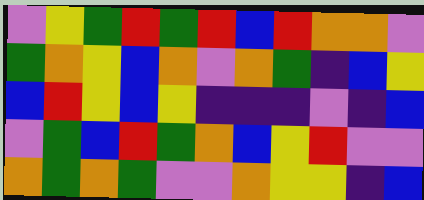[["violet", "yellow", "green", "red", "green", "red", "blue", "red", "orange", "orange", "violet"], ["green", "orange", "yellow", "blue", "orange", "violet", "orange", "green", "indigo", "blue", "yellow"], ["blue", "red", "yellow", "blue", "yellow", "indigo", "indigo", "indigo", "violet", "indigo", "blue"], ["violet", "green", "blue", "red", "green", "orange", "blue", "yellow", "red", "violet", "violet"], ["orange", "green", "orange", "green", "violet", "violet", "orange", "yellow", "yellow", "indigo", "blue"]]